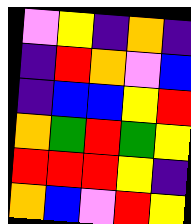[["violet", "yellow", "indigo", "orange", "indigo"], ["indigo", "red", "orange", "violet", "blue"], ["indigo", "blue", "blue", "yellow", "red"], ["orange", "green", "red", "green", "yellow"], ["red", "red", "red", "yellow", "indigo"], ["orange", "blue", "violet", "red", "yellow"]]